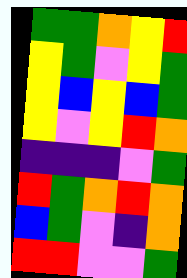[["green", "green", "orange", "yellow", "red"], ["yellow", "green", "violet", "yellow", "green"], ["yellow", "blue", "yellow", "blue", "green"], ["yellow", "violet", "yellow", "red", "orange"], ["indigo", "indigo", "indigo", "violet", "green"], ["red", "green", "orange", "red", "orange"], ["blue", "green", "violet", "indigo", "orange"], ["red", "red", "violet", "violet", "green"]]